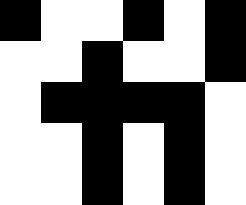[["black", "white", "white", "black", "white", "black"], ["white", "white", "black", "white", "white", "black"], ["white", "black", "black", "black", "black", "white"], ["white", "white", "black", "white", "black", "white"], ["white", "white", "black", "white", "black", "white"]]